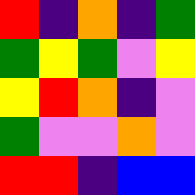[["red", "indigo", "orange", "indigo", "green"], ["green", "yellow", "green", "violet", "yellow"], ["yellow", "red", "orange", "indigo", "violet"], ["green", "violet", "violet", "orange", "violet"], ["red", "red", "indigo", "blue", "blue"]]